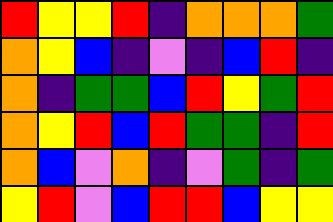[["red", "yellow", "yellow", "red", "indigo", "orange", "orange", "orange", "green"], ["orange", "yellow", "blue", "indigo", "violet", "indigo", "blue", "red", "indigo"], ["orange", "indigo", "green", "green", "blue", "red", "yellow", "green", "red"], ["orange", "yellow", "red", "blue", "red", "green", "green", "indigo", "red"], ["orange", "blue", "violet", "orange", "indigo", "violet", "green", "indigo", "green"], ["yellow", "red", "violet", "blue", "red", "red", "blue", "yellow", "yellow"]]